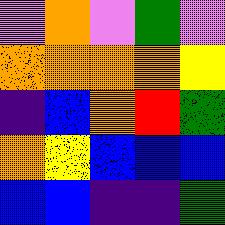[["violet", "orange", "violet", "green", "violet"], ["orange", "orange", "orange", "orange", "yellow"], ["indigo", "blue", "orange", "red", "green"], ["orange", "yellow", "blue", "blue", "blue"], ["blue", "blue", "indigo", "indigo", "green"]]